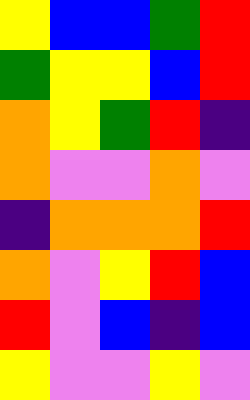[["yellow", "blue", "blue", "green", "red"], ["green", "yellow", "yellow", "blue", "red"], ["orange", "yellow", "green", "red", "indigo"], ["orange", "violet", "violet", "orange", "violet"], ["indigo", "orange", "orange", "orange", "red"], ["orange", "violet", "yellow", "red", "blue"], ["red", "violet", "blue", "indigo", "blue"], ["yellow", "violet", "violet", "yellow", "violet"]]